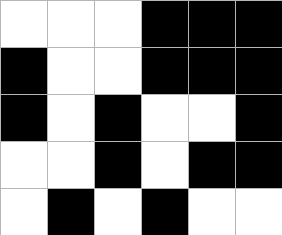[["white", "white", "white", "black", "black", "black"], ["black", "white", "white", "black", "black", "black"], ["black", "white", "black", "white", "white", "black"], ["white", "white", "black", "white", "black", "black"], ["white", "black", "white", "black", "white", "white"]]